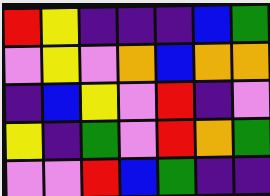[["red", "yellow", "indigo", "indigo", "indigo", "blue", "green"], ["violet", "yellow", "violet", "orange", "blue", "orange", "orange"], ["indigo", "blue", "yellow", "violet", "red", "indigo", "violet"], ["yellow", "indigo", "green", "violet", "red", "orange", "green"], ["violet", "violet", "red", "blue", "green", "indigo", "indigo"]]